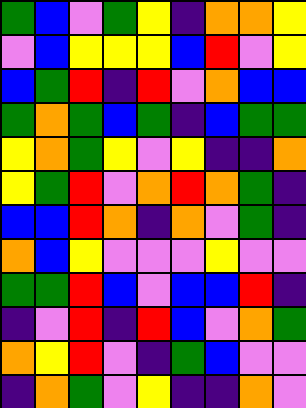[["green", "blue", "violet", "green", "yellow", "indigo", "orange", "orange", "yellow"], ["violet", "blue", "yellow", "yellow", "yellow", "blue", "red", "violet", "yellow"], ["blue", "green", "red", "indigo", "red", "violet", "orange", "blue", "blue"], ["green", "orange", "green", "blue", "green", "indigo", "blue", "green", "green"], ["yellow", "orange", "green", "yellow", "violet", "yellow", "indigo", "indigo", "orange"], ["yellow", "green", "red", "violet", "orange", "red", "orange", "green", "indigo"], ["blue", "blue", "red", "orange", "indigo", "orange", "violet", "green", "indigo"], ["orange", "blue", "yellow", "violet", "violet", "violet", "yellow", "violet", "violet"], ["green", "green", "red", "blue", "violet", "blue", "blue", "red", "indigo"], ["indigo", "violet", "red", "indigo", "red", "blue", "violet", "orange", "green"], ["orange", "yellow", "red", "violet", "indigo", "green", "blue", "violet", "violet"], ["indigo", "orange", "green", "violet", "yellow", "indigo", "indigo", "orange", "violet"]]